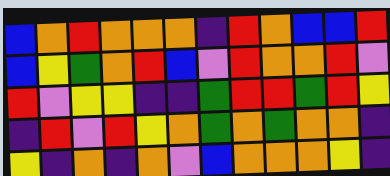[["blue", "orange", "red", "orange", "orange", "orange", "indigo", "red", "orange", "blue", "blue", "red"], ["blue", "yellow", "green", "orange", "red", "blue", "violet", "red", "orange", "orange", "red", "violet"], ["red", "violet", "yellow", "yellow", "indigo", "indigo", "green", "red", "red", "green", "red", "yellow"], ["indigo", "red", "violet", "red", "yellow", "orange", "green", "orange", "green", "orange", "orange", "indigo"], ["yellow", "indigo", "orange", "indigo", "orange", "violet", "blue", "orange", "orange", "orange", "yellow", "indigo"]]